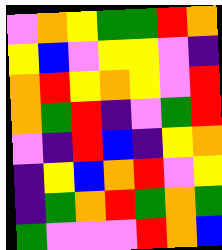[["violet", "orange", "yellow", "green", "green", "red", "orange"], ["yellow", "blue", "violet", "yellow", "yellow", "violet", "indigo"], ["orange", "red", "yellow", "orange", "yellow", "violet", "red"], ["orange", "green", "red", "indigo", "violet", "green", "red"], ["violet", "indigo", "red", "blue", "indigo", "yellow", "orange"], ["indigo", "yellow", "blue", "orange", "red", "violet", "yellow"], ["indigo", "green", "orange", "red", "green", "orange", "green"], ["green", "violet", "violet", "violet", "red", "orange", "blue"]]